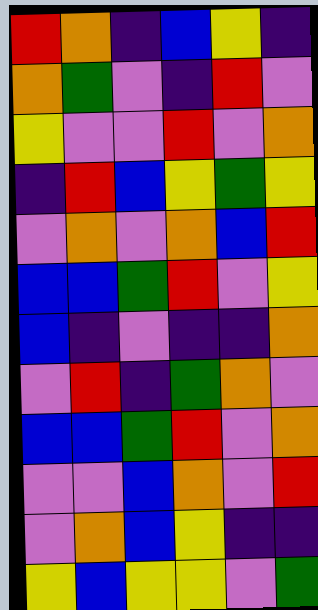[["red", "orange", "indigo", "blue", "yellow", "indigo"], ["orange", "green", "violet", "indigo", "red", "violet"], ["yellow", "violet", "violet", "red", "violet", "orange"], ["indigo", "red", "blue", "yellow", "green", "yellow"], ["violet", "orange", "violet", "orange", "blue", "red"], ["blue", "blue", "green", "red", "violet", "yellow"], ["blue", "indigo", "violet", "indigo", "indigo", "orange"], ["violet", "red", "indigo", "green", "orange", "violet"], ["blue", "blue", "green", "red", "violet", "orange"], ["violet", "violet", "blue", "orange", "violet", "red"], ["violet", "orange", "blue", "yellow", "indigo", "indigo"], ["yellow", "blue", "yellow", "yellow", "violet", "green"]]